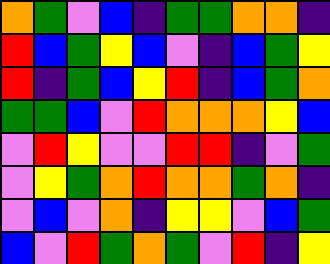[["orange", "green", "violet", "blue", "indigo", "green", "green", "orange", "orange", "indigo"], ["red", "blue", "green", "yellow", "blue", "violet", "indigo", "blue", "green", "yellow"], ["red", "indigo", "green", "blue", "yellow", "red", "indigo", "blue", "green", "orange"], ["green", "green", "blue", "violet", "red", "orange", "orange", "orange", "yellow", "blue"], ["violet", "red", "yellow", "violet", "violet", "red", "red", "indigo", "violet", "green"], ["violet", "yellow", "green", "orange", "red", "orange", "orange", "green", "orange", "indigo"], ["violet", "blue", "violet", "orange", "indigo", "yellow", "yellow", "violet", "blue", "green"], ["blue", "violet", "red", "green", "orange", "green", "violet", "red", "indigo", "yellow"]]